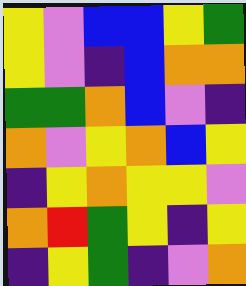[["yellow", "violet", "blue", "blue", "yellow", "green"], ["yellow", "violet", "indigo", "blue", "orange", "orange"], ["green", "green", "orange", "blue", "violet", "indigo"], ["orange", "violet", "yellow", "orange", "blue", "yellow"], ["indigo", "yellow", "orange", "yellow", "yellow", "violet"], ["orange", "red", "green", "yellow", "indigo", "yellow"], ["indigo", "yellow", "green", "indigo", "violet", "orange"]]